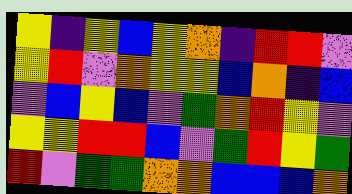[["yellow", "indigo", "yellow", "blue", "yellow", "orange", "indigo", "red", "red", "violet"], ["yellow", "red", "violet", "orange", "yellow", "yellow", "blue", "orange", "indigo", "blue"], ["violet", "blue", "yellow", "blue", "violet", "green", "orange", "red", "yellow", "violet"], ["yellow", "yellow", "red", "red", "blue", "violet", "green", "red", "yellow", "green"], ["red", "violet", "green", "green", "orange", "orange", "blue", "blue", "blue", "orange"]]